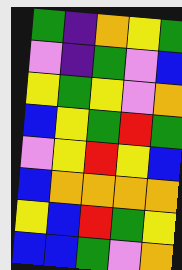[["green", "indigo", "orange", "yellow", "green"], ["violet", "indigo", "green", "violet", "blue"], ["yellow", "green", "yellow", "violet", "orange"], ["blue", "yellow", "green", "red", "green"], ["violet", "yellow", "red", "yellow", "blue"], ["blue", "orange", "orange", "orange", "orange"], ["yellow", "blue", "red", "green", "yellow"], ["blue", "blue", "green", "violet", "orange"]]